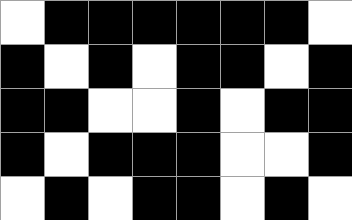[["white", "black", "black", "black", "black", "black", "black", "white"], ["black", "white", "black", "white", "black", "black", "white", "black"], ["black", "black", "white", "white", "black", "white", "black", "black"], ["black", "white", "black", "black", "black", "white", "white", "black"], ["white", "black", "white", "black", "black", "white", "black", "white"]]